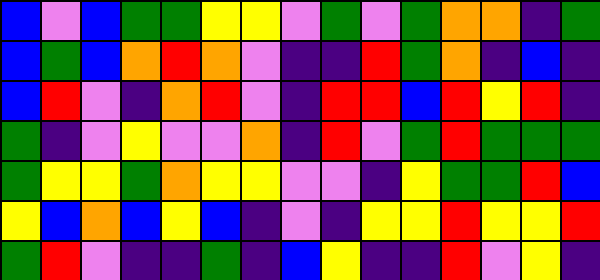[["blue", "violet", "blue", "green", "green", "yellow", "yellow", "violet", "green", "violet", "green", "orange", "orange", "indigo", "green"], ["blue", "green", "blue", "orange", "red", "orange", "violet", "indigo", "indigo", "red", "green", "orange", "indigo", "blue", "indigo"], ["blue", "red", "violet", "indigo", "orange", "red", "violet", "indigo", "red", "red", "blue", "red", "yellow", "red", "indigo"], ["green", "indigo", "violet", "yellow", "violet", "violet", "orange", "indigo", "red", "violet", "green", "red", "green", "green", "green"], ["green", "yellow", "yellow", "green", "orange", "yellow", "yellow", "violet", "violet", "indigo", "yellow", "green", "green", "red", "blue"], ["yellow", "blue", "orange", "blue", "yellow", "blue", "indigo", "violet", "indigo", "yellow", "yellow", "red", "yellow", "yellow", "red"], ["green", "red", "violet", "indigo", "indigo", "green", "indigo", "blue", "yellow", "indigo", "indigo", "red", "violet", "yellow", "indigo"]]